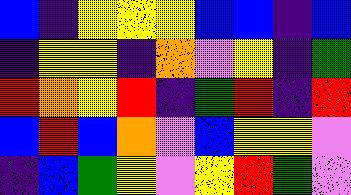[["blue", "indigo", "yellow", "yellow", "yellow", "blue", "blue", "indigo", "blue"], ["indigo", "yellow", "yellow", "indigo", "orange", "violet", "yellow", "indigo", "green"], ["red", "orange", "yellow", "red", "indigo", "green", "red", "indigo", "red"], ["blue", "red", "blue", "orange", "violet", "blue", "yellow", "yellow", "violet"], ["indigo", "blue", "green", "yellow", "violet", "yellow", "red", "green", "violet"]]